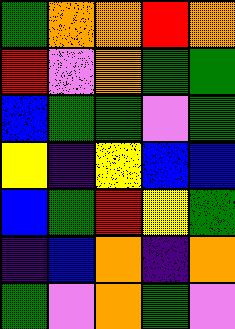[["green", "orange", "orange", "red", "orange"], ["red", "violet", "orange", "green", "green"], ["blue", "green", "green", "violet", "green"], ["yellow", "indigo", "yellow", "blue", "blue"], ["blue", "green", "red", "yellow", "green"], ["indigo", "blue", "orange", "indigo", "orange"], ["green", "violet", "orange", "green", "violet"]]